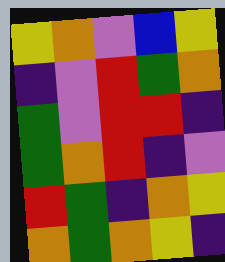[["yellow", "orange", "violet", "blue", "yellow"], ["indigo", "violet", "red", "green", "orange"], ["green", "violet", "red", "red", "indigo"], ["green", "orange", "red", "indigo", "violet"], ["red", "green", "indigo", "orange", "yellow"], ["orange", "green", "orange", "yellow", "indigo"]]